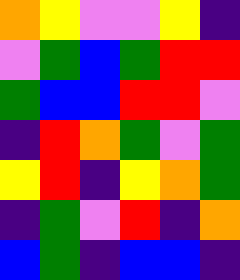[["orange", "yellow", "violet", "violet", "yellow", "indigo"], ["violet", "green", "blue", "green", "red", "red"], ["green", "blue", "blue", "red", "red", "violet"], ["indigo", "red", "orange", "green", "violet", "green"], ["yellow", "red", "indigo", "yellow", "orange", "green"], ["indigo", "green", "violet", "red", "indigo", "orange"], ["blue", "green", "indigo", "blue", "blue", "indigo"]]